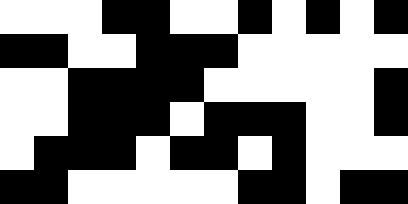[["white", "white", "white", "black", "black", "white", "white", "black", "white", "black", "white", "black"], ["black", "black", "white", "white", "black", "black", "black", "white", "white", "white", "white", "white"], ["white", "white", "black", "black", "black", "black", "white", "white", "white", "white", "white", "black"], ["white", "white", "black", "black", "black", "white", "black", "black", "black", "white", "white", "black"], ["white", "black", "black", "black", "white", "black", "black", "white", "black", "white", "white", "white"], ["black", "black", "white", "white", "white", "white", "white", "black", "black", "white", "black", "black"]]